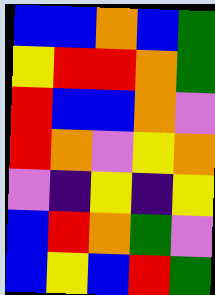[["blue", "blue", "orange", "blue", "green"], ["yellow", "red", "red", "orange", "green"], ["red", "blue", "blue", "orange", "violet"], ["red", "orange", "violet", "yellow", "orange"], ["violet", "indigo", "yellow", "indigo", "yellow"], ["blue", "red", "orange", "green", "violet"], ["blue", "yellow", "blue", "red", "green"]]